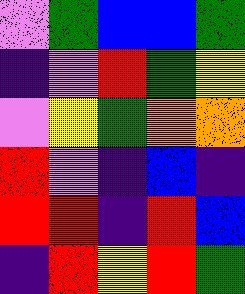[["violet", "green", "blue", "blue", "green"], ["indigo", "violet", "red", "green", "yellow"], ["violet", "yellow", "green", "orange", "orange"], ["red", "violet", "indigo", "blue", "indigo"], ["red", "red", "indigo", "red", "blue"], ["indigo", "red", "yellow", "red", "green"]]